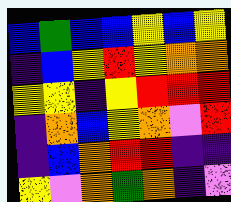[["blue", "green", "blue", "blue", "yellow", "blue", "yellow"], ["indigo", "blue", "yellow", "red", "yellow", "orange", "orange"], ["yellow", "yellow", "indigo", "yellow", "red", "red", "red"], ["indigo", "orange", "blue", "yellow", "orange", "violet", "red"], ["indigo", "blue", "orange", "red", "red", "indigo", "indigo"], ["yellow", "violet", "orange", "green", "orange", "indigo", "violet"]]